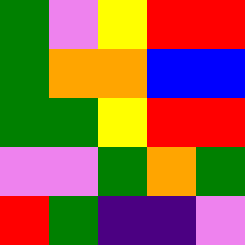[["green", "violet", "yellow", "red", "red"], ["green", "orange", "orange", "blue", "blue"], ["green", "green", "yellow", "red", "red"], ["violet", "violet", "green", "orange", "green"], ["red", "green", "indigo", "indigo", "violet"]]